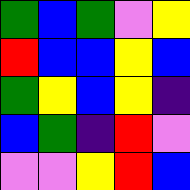[["green", "blue", "green", "violet", "yellow"], ["red", "blue", "blue", "yellow", "blue"], ["green", "yellow", "blue", "yellow", "indigo"], ["blue", "green", "indigo", "red", "violet"], ["violet", "violet", "yellow", "red", "blue"]]